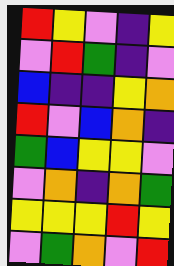[["red", "yellow", "violet", "indigo", "yellow"], ["violet", "red", "green", "indigo", "violet"], ["blue", "indigo", "indigo", "yellow", "orange"], ["red", "violet", "blue", "orange", "indigo"], ["green", "blue", "yellow", "yellow", "violet"], ["violet", "orange", "indigo", "orange", "green"], ["yellow", "yellow", "yellow", "red", "yellow"], ["violet", "green", "orange", "violet", "red"]]